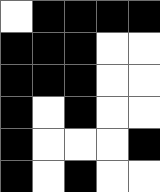[["white", "black", "black", "black", "black"], ["black", "black", "black", "white", "white"], ["black", "black", "black", "white", "white"], ["black", "white", "black", "white", "white"], ["black", "white", "white", "white", "black"], ["black", "white", "black", "white", "white"]]